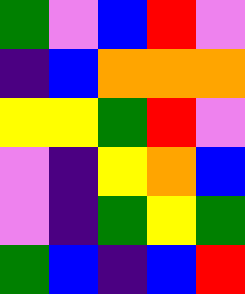[["green", "violet", "blue", "red", "violet"], ["indigo", "blue", "orange", "orange", "orange"], ["yellow", "yellow", "green", "red", "violet"], ["violet", "indigo", "yellow", "orange", "blue"], ["violet", "indigo", "green", "yellow", "green"], ["green", "blue", "indigo", "blue", "red"]]